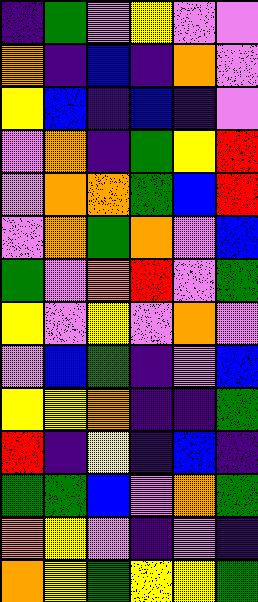[["indigo", "green", "violet", "yellow", "violet", "violet"], ["orange", "indigo", "blue", "indigo", "orange", "violet"], ["yellow", "blue", "indigo", "blue", "indigo", "violet"], ["violet", "orange", "indigo", "green", "yellow", "red"], ["violet", "orange", "orange", "green", "blue", "red"], ["violet", "orange", "green", "orange", "violet", "blue"], ["green", "violet", "orange", "red", "violet", "green"], ["yellow", "violet", "yellow", "violet", "orange", "violet"], ["violet", "blue", "green", "indigo", "violet", "blue"], ["yellow", "yellow", "orange", "indigo", "indigo", "green"], ["red", "indigo", "yellow", "indigo", "blue", "indigo"], ["green", "green", "blue", "violet", "orange", "green"], ["orange", "yellow", "violet", "indigo", "violet", "indigo"], ["orange", "yellow", "green", "yellow", "yellow", "green"]]